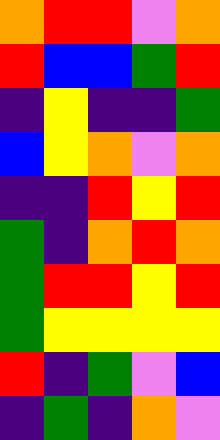[["orange", "red", "red", "violet", "orange"], ["red", "blue", "blue", "green", "red"], ["indigo", "yellow", "indigo", "indigo", "green"], ["blue", "yellow", "orange", "violet", "orange"], ["indigo", "indigo", "red", "yellow", "red"], ["green", "indigo", "orange", "red", "orange"], ["green", "red", "red", "yellow", "red"], ["green", "yellow", "yellow", "yellow", "yellow"], ["red", "indigo", "green", "violet", "blue"], ["indigo", "green", "indigo", "orange", "violet"]]